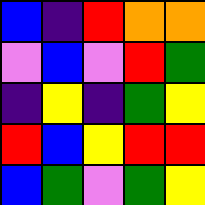[["blue", "indigo", "red", "orange", "orange"], ["violet", "blue", "violet", "red", "green"], ["indigo", "yellow", "indigo", "green", "yellow"], ["red", "blue", "yellow", "red", "red"], ["blue", "green", "violet", "green", "yellow"]]